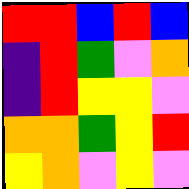[["red", "red", "blue", "red", "blue"], ["indigo", "red", "green", "violet", "orange"], ["indigo", "red", "yellow", "yellow", "violet"], ["orange", "orange", "green", "yellow", "red"], ["yellow", "orange", "violet", "yellow", "violet"]]